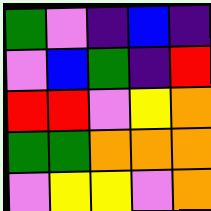[["green", "violet", "indigo", "blue", "indigo"], ["violet", "blue", "green", "indigo", "red"], ["red", "red", "violet", "yellow", "orange"], ["green", "green", "orange", "orange", "orange"], ["violet", "yellow", "yellow", "violet", "orange"]]